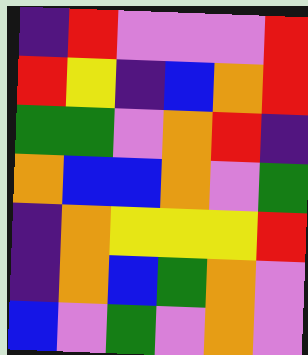[["indigo", "red", "violet", "violet", "violet", "red"], ["red", "yellow", "indigo", "blue", "orange", "red"], ["green", "green", "violet", "orange", "red", "indigo"], ["orange", "blue", "blue", "orange", "violet", "green"], ["indigo", "orange", "yellow", "yellow", "yellow", "red"], ["indigo", "orange", "blue", "green", "orange", "violet"], ["blue", "violet", "green", "violet", "orange", "violet"]]